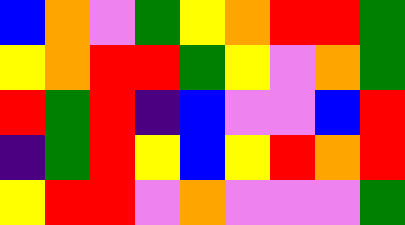[["blue", "orange", "violet", "green", "yellow", "orange", "red", "red", "green"], ["yellow", "orange", "red", "red", "green", "yellow", "violet", "orange", "green"], ["red", "green", "red", "indigo", "blue", "violet", "violet", "blue", "red"], ["indigo", "green", "red", "yellow", "blue", "yellow", "red", "orange", "red"], ["yellow", "red", "red", "violet", "orange", "violet", "violet", "violet", "green"]]